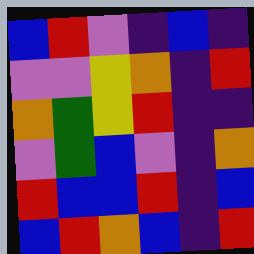[["blue", "red", "violet", "indigo", "blue", "indigo"], ["violet", "violet", "yellow", "orange", "indigo", "red"], ["orange", "green", "yellow", "red", "indigo", "indigo"], ["violet", "green", "blue", "violet", "indigo", "orange"], ["red", "blue", "blue", "red", "indigo", "blue"], ["blue", "red", "orange", "blue", "indigo", "red"]]